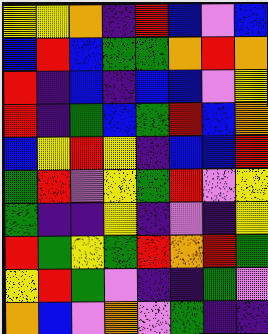[["yellow", "yellow", "orange", "indigo", "red", "blue", "violet", "blue"], ["blue", "red", "blue", "green", "green", "orange", "red", "orange"], ["red", "indigo", "blue", "indigo", "blue", "blue", "violet", "yellow"], ["red", "indigo", "green", "blue", "green", "red", "blue", "orange"], ["blue", "yellow", "red", "yellow", "indigo", "blue", "blue", "red"], ["green", "red", "violet", "yellow", "green", "red", "violet", "yellow"], ["green", "indigo", "indigo", "yellow", "indigo", "violet", "indigo", "yellow"], ["red", "green", "yellow", "green", "red", "orange", "red", "green"], ["yellow", "red", "green", "violet", "indigo", "indigo", "green", "violet"], ["orange", "blue", "violet", "orange", "violet", "green", "indigo", "indigo"]]